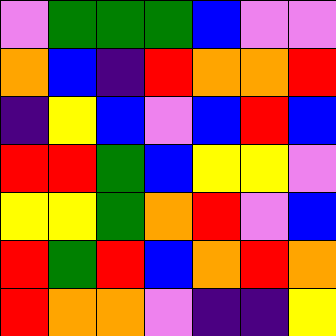[["violet", "green", "green", "green", "blue", "violet", "violet"], ["orange", "blue", "indigo", "red", "orange", "orange", "red"], ["indigo", "yellow", "blue", "violet", "blue", "red", "blue"], ["red", "red", "green", "blue", "yellow", "yellow", "violet"], ["yellow", "yellow", "green", "orange", "red", "violet", "blue"], ["red", "green", "red", "blue", "orange", "red", "orange"], ["red", "orange", "orange", "violet", "indigo", "indigo", "yellow"]]